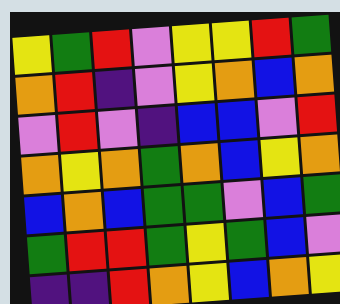[["yellow", "green", "red", "violet", "yellow", "yellow", "red", "green"], ["orange", "red", "indigo", "violet", "yellow", "orange", "blue", "orange"], ["violet", "red", "violet", "indigo", "blue", "blue", "violet", "red"], ["orange", "yellow", "orange", "green", "orange", "blue", "yellow", "orange"], ["blue", "orange", "blue", "green", "green", "violet", "blue", "green"], ["green", "red", "red", "green", "yellow", "green", "blue", "violet"], ["indigo", "indigo", "red", "orange", "yellow", "blue", "orange", "yellow"]]